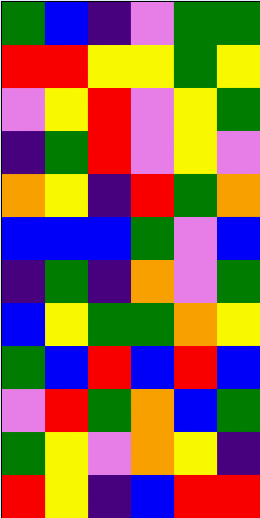[["green", "blue", "indigo", "violet", "green", "green"], ["red", "red", "yellow", "yellow", "green", "yellow"], ["violet", "yellow", "red", "violet", "yellow", "green"], ["indigo", "green", "red", "violet", "yellow", "violet"], ["orange", "yellow", "indigo", "red", "green", "orange"], ["blue", "blue", "blue", "green", "violet", "blue"], ["indigo", "green", "indigo", "orange", "violet", "green"], ["blue", "yellow", "green", "green", "orange", "yellow"], ["green", "blue", "red", "blue", "red", "blue"], ["violet", "red", "green", "orange", "blue", "green"], ["green", "yellow", "violet", "orange", "yellow", "indigo"], ["red", "yellow", "indigo", "blue", "red", "red"]]